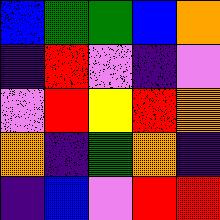[["blue", "green", "green", "blue", "orange"], ["indigo", "red", "violet", "indigo", "violet"], ["violet", "red", "yellow", "red", "orange"], ["orange", "indigo", "green", "orange", "indigo"], ["indigo", "blue", "violet", "red", "red"]]